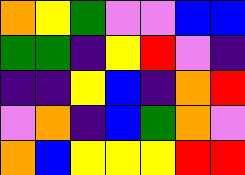[["orange", "yellow", "green", "violet", "violet", "blue", "blue"], ["green", "green", "indigo", "yellow", "red", "violet", "indigo"], ["indigo", "indigo", "yellow", "blue", "indigo", "orange", "red"], ["violet", "orange", "indigo", "blue", "green", "orange", "violet"], ["orange", "blue", "yellow", "yellow", "yellow", "red", "red"]]